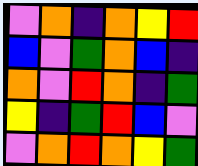[["violet", "orange", "indigo", "orange", "yellow", "red"], ["blue", "violet", "green", "orange", "blue", "indigo"], ["orange", "violet", "red", "orange", "indigo", "green"], ["yellow", "indigo", "green", "red", "blue", "violet"], ["violet", "orange", "red", "orange", "yellow", "green"]]